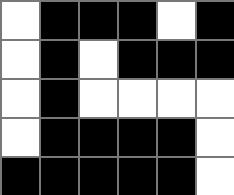[["white", "black", "black", "black", "white", "black"], ["white", "black", "white", "black", "black", "black"], ["white", "black", "white", "white", "white", "white"], ["white", "black", "black", "black", "black", "white"], ["black", "black", "black", "black", "black", "white"]]